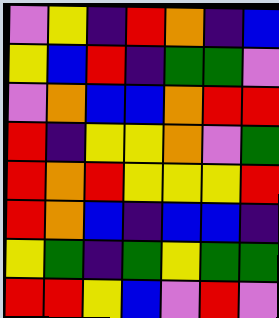[["violet", "yellow", "indigo", "red", "orange", "indigo", "blue"], ["yellow", "blue", "red", "indigo", "green", "green", "violet"], ["violet", "orange", "blue", "blue", "orange", "red", "red"], ["red", "indigo", "yellow", "yellow", "orange", "violet", "green"], ["red", "orange", "red", "yellow", "yellow", "yellow", "red"], ["red", "orange", "blue", "indigo", "blue", "blue", "indigo"], ["yellow", "green", "indigo", "green", "yellow", "green", "green"], ["red", "red", "yellow", "blue", "violet", "red", "violet"]]